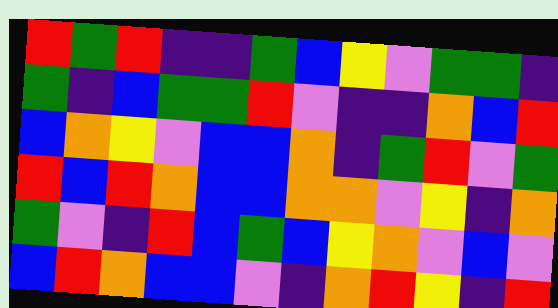[["red", "green", "red", "indigo", "indigo", "green", "blue", "yellow", "violet", "green", "green", "indigo"], ["green", "indigo", "blue", "green", "green", "red", "violet", "indigo", "indigo", "orange", "blue", "red"], ["blue", "orange", "yellow", "violet", "blue", "blue", "orange", "indigo", "green", "red", "violet", "green"], ["red", "blue", "red", "orange", "blue", "blue", "orange", "orange", "violet", "yellow", "indigo", "orange"], ["green", "violet", "indigo", "red", "blue", "green", "blue", "yellow", "orange", "violet", "blue", "violet"], ["blue", "red", "orange", "blue", "blue", "violet", "indigo", "orange", "red", "yellow", "indigo", "red"]]